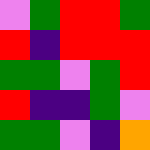[["violet", "green", "red", "red", "green"], ["red", "indigo", "red", "red", "red"], ["green", "green", "violet", "green", "red"], ["red", "indigo", "indigo", "green", "violet"], ["green", "green", "violet", "indigo", "orange"]]